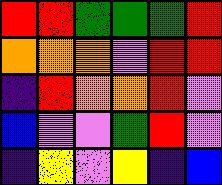[["red", "red", "green", "green", "green", "red"], ["orange", "orange", "orange", "violet", "red", "red"], ["indigo", "red", "orange", "orange", "red", "violet"], ["blue", "violet", "violet", "green", "red", "violet"], ["indigo", "yellow", "violet", "yellow", "indigo", "blue"]]